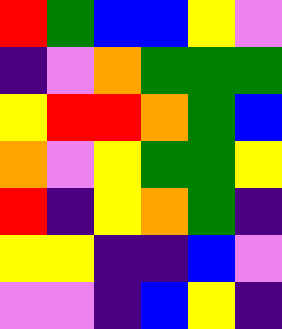[["red", "green", "blue", "blue", "yellow", "violet"], ["indigo", "violet", "orange", "green", "green", "green"], ["yellow", "red", "red", "orange", "green", "blue"], ["orange", "violet", "yellow", "green", "green", "yellow"], ["red", "indigo", "yellow", "orange", "green", "indigo"], ["yellow", "yellow", "indigo", "indigo", "blue", "violet"], ["violet", "violet", "indigo", "blue", "yellow", "indigo"]]